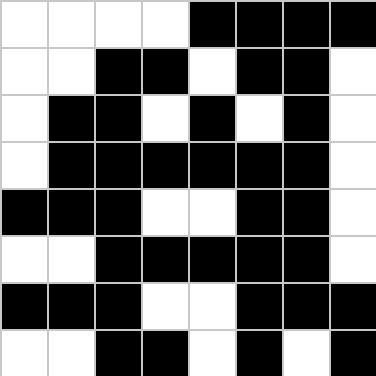[["white", "white", "white", "white", "black", "black", "black", "black"], ["white", "white", "black", "black", "white", "black", "black", "white"], ["white", "black", "black", "white", "black", "white", "black", "white"], ["white", "black", "black", "black", "black", "black", "black", "white"], ["black", "black", "black", "white", "white", "black", "black", "white"], ["white", "white", "black", "black", "black", "black", "black", "white"], ["black", "black", "black", "white", "white", "black", "black", "black"], ["white", "white", "black", "black", "white", "black", "white", "black"]]